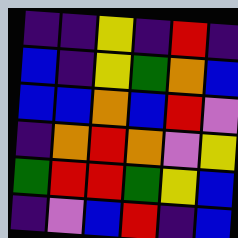[["indigo", "indigo", "yellow", "indigo", "red", "indigo"], ["blue", "indigo", "yellow", "green", "orange", "blue"], ["blue", "blue", "orange", "blue", "red", "violet"], ["indigo", "orange", "red", "orange", "violet", "yellow"], ["green", "red", "red", "green", "yellow", "blue"], ["indigo", "violet", "blue", "red", "indigo", "blue"]]